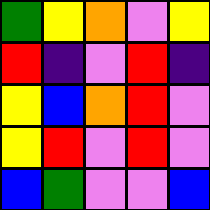[["green", "yellow", "orange", "violet", "yellow"], ["red", "indigo", "violet", "red", "indigo"], ["yellow", "blue", "orange", "red", "violet"], ["yellow", "red", "violet", "red", "violet"], ["blue", "green", "violet", "violet", "blue"]]